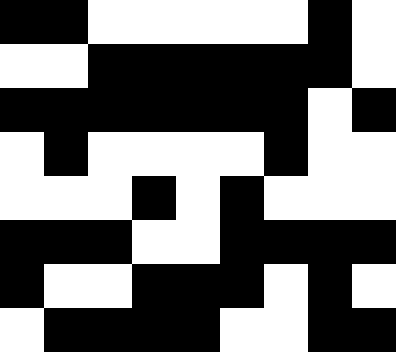[["black", "black", "white", "white", "white", "white", "white", "black", "white"], ["white", "white", "black", "black", "black", "black", "black", "black", "white"], ["black", "black", "black", "black", "black", "black", "black", "white", "black"], ["white", "black", "white", "white", "white", "white", "black", "white", "white"], ["white", "white", "white", "black", "white", "black", "white", "white", "white"], ["black", "black", "black", "white", "white", "black", "black", "black", "black"], ["black", "white", "white", "black", "black", "black", "white", "black", "white"], ["white", "black", "black", "black", "black", "white", "white", "black", "black"]]